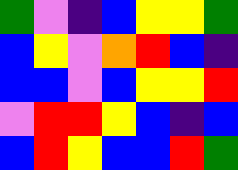[["green", "violet", "indigo", "blue", "yellow", "yellow", "green"], ["blue", "yellow", "violet", "orange", "red", "blue", "indigo"], ["blue", "blue", "violet", "blue", "yellow", "yellow", "red"], ["violet", "red", "red", "yellow", "blue", "indigo", "blue"], ["blue", "red", "yellow", "blue", "blue", "red", "green"]]